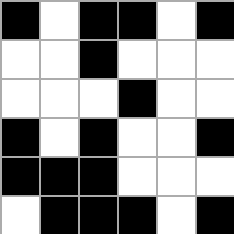[["black", "white", "black", "black", "white", "black"], ["white", "white", "black", "white", "white", "white"], ["white", "white", "white", "black", "white", "white"], ["black", "white", "black", "white", "white", "black"], ["black", "black", "black", "white", "white", "white"], ["white", "black", "black", "black", "white", "black"]]